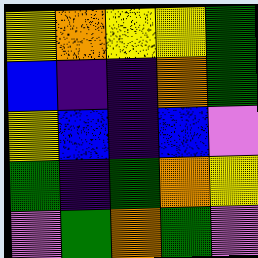[["yellow", "orange", "yellow", "yellow", "green"], ["blue", "indigo", "indigo", "orange", "green"], ["yellow", "blue", "indigo", "blue", "violet"], ["green", "indigo", "green", "orange", "yellow"], ["violet", "green", "orange", "green", "violet"]]